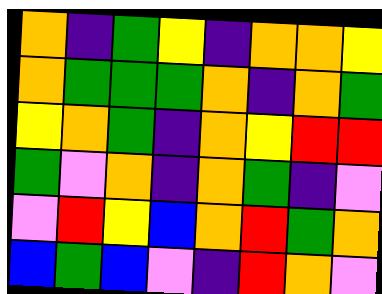[["orange", "indigo", "green", "yellow", "indigo", "orange", "orange", "yellow"], ["orange", "green", "green", "green", "orange", "indigo", "orange", "green"], ["yellow", "orange", "green", "indigo", "orange", "yellow", "red", "red"], ["green", "violet", "orange", "indigo", "orange", "green", "indigo", "violet"], ["violet", "red", "yellow", "blue", "orange", "red", "green", "orange"], ["blue", "green", "blue", "violet", "indigo", "red", "orange", "violet"]]